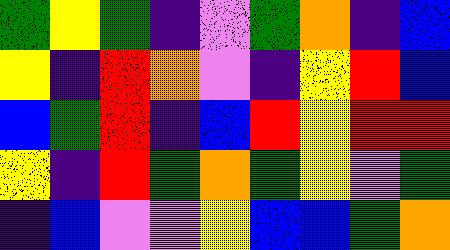[["green", "yellow", "green", "indigo", "violet", "green", "orange", "indigo", "blue"], ["yellow", "indigo", "red", "orange", "violet", "indigo", "yellow", "red", "blue"], ["blue", "green", "red", "indigo", "blue", "red", "yellow", "red", "red"], ["yellow", "indigo", "red", "green", "orange", "green", "yellow", "violet", "green"], ["indigo", "blue", "violet", "violet", "yellow", "blue", "blue", "green", "orange"]]